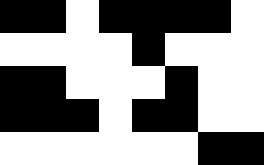[["black", "black", "white", "black", "black", "black", "black", "white"], ["white", "white", "white", "white", "black", "white", "white", "white"], ["black", "black", "white", "white", "white", "black", "white", "white"], ["black", "black", "black", "white", "black", "black", "white", "white"], ["white", "white", "white", "white", "white", "white", "black", "black"]]